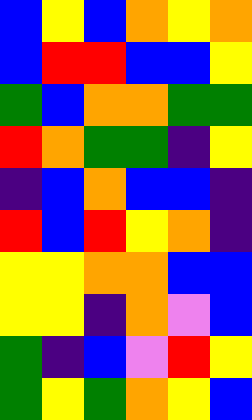[["blue", "yellow", "blue", "orange", "yellow", "orange"], ["blue", "red", "red", "blue", "blue", "yellow"], ["green", "blue", "orange", "orange", "green", "green"], ["red", "orange", "green", "green", "indigo", "yellow"], ["indigo", "blue", "orange", "blue", "blue", "indigo"], ["red", "blue", "red", "yellow", "orange", "indigo"], ["yellow", "yellow", "orange", "orange", "blue", "blue"], ["yellow", "yellow", "indigo", "orange", "violet", "blue"], ["green", "indigo", "blue", "violet", "red", "yellow"], ["green", "yellow", "green", "orange", "yellow", "blue"]]